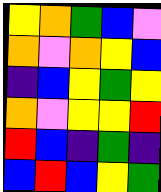[["yellow", "orange", "green", "blue", "violet"], ["orange", "violet", "orange", "yellow", "blue"], ["indigo", "blue", "yellow", "green", "yellow"], ["orange", "violet", "yellow", "yellow", "red"], ["red", "blue", "indigo", "green", "indigo"], ["blue", "red", "blue", "yellow", "green"]]